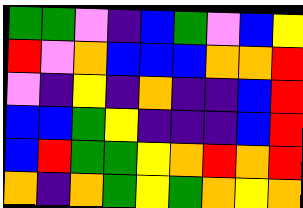[["green", "green", "violet", "indigo", "blue", "green", "violet", "blue", "yellow"], ["red", "violet", "orange", "blue", "blue", "blue", "orange", "orange", "red"], ["violet", "indigo", "yellow", "indigo", "orange", "indigo", "indigo", "blue", "red"], ["blue", "blue", "green", "yellow", "indigo", "indigo", "indigo", "blue", "red"], ["blue", "red", "green", "green", "yellow", "orange", "red", "orange", "red"], ["orange", "indigo", "orange", "green", "yellow", "green", "orange", "yellow", "orange"]]